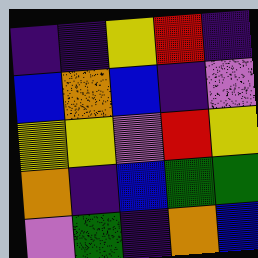[["indigo", "indigo", "yellow", "red", "indigo"], ["blue", "orange", "blue", "indigo", "violet"], ["yellow", "yellow", "violet", "red", "yellow"], ["orange", "indigo", "blue", "green", "green"], ["violet", "green", "indigo", "orange", "blue"]]